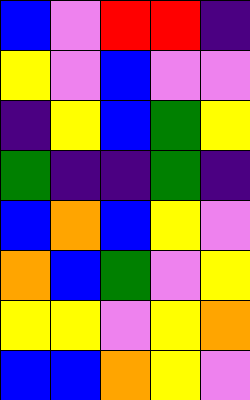[["blue", "violet", "red", "red", "indigo"], ["yellow", "violet", "blue", "violet", "violet"], ["indigo", "yellow", "blue", "green", "yellow"], ["green", "indigo", "indigo", "green", "indigo"], ["blue", "orange", "blue", "yellow", "violet"], ["orange", "blue", "green", "violet", "yellow"], ["yellow", "yellow", "violet", "yellow", "orange"], ["blue", "blue", "orange", "yellow", "violet"]]